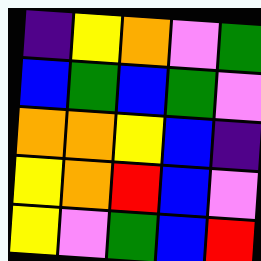[["indigo", "yellow", "orange", "violet", "green"], ["blue", "green", "blue", "green", "violet"], ["orange", "orange", "yellow", "blue", "indigo"], ["yellow", "orange", "red", "blue", "violet"], ["yellow", "violet", "green", "blue", "red"]]